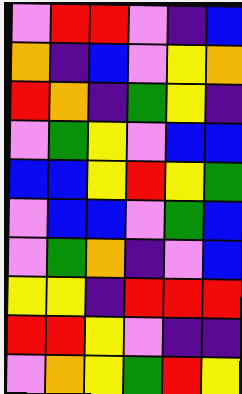[["violet", "red", "red", "violet", "indigo", "blue"], ["orange", "indigo", "blue", "violet", "yellow", "orange"], ["red", "orange", "indigo", "green", "yellow", "indigo"], ["violet", "green", "yellow", "violet", "blue", "blue"], ["blue", "blue", "yellow", "red", "yellow", "green"], ["violet", "blue", "blue", "violet", "green", "blue"], ["violet", "green", "orange", "indigo", "violet", "blue"], ["yellow", "yellow", "indigo", "red", "red", "red"], ["red", "red", "yellow", "violet", "indigo", "indigo"], ["violet", "orange", "yellow", "green", "red", "yellow"]]